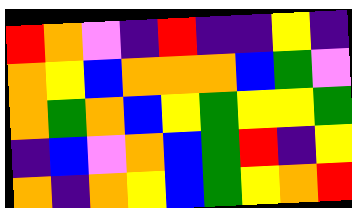[["red", "orange", "violet", "indigo", "red", "indigo", "indigo", "yellow", "indigo"], ["orange", "yellow", "blue", "orange", "orange", "orange", "blue", "green", "violet"], ["orange", "green", "orange", "blue", "yellow", "green", "yellow", "yellow", "green"], ["indigo", "blue", "violet", "orange", "blue", "green", "red", "indigo", "yellow"], ["orange", "indigo", "orange", "yellow", "blue", "green", "yellow", "orange", "red"]]